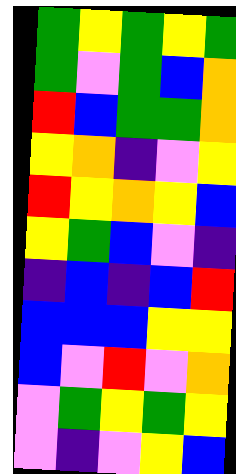[["green", "yellow", "green", "yellow", "green"], ["green", "violet", "green", "blue", "orange"], ["red", "blue", "green", "green", "orange"], ["yellow", "orange", "indigo", "violet", "yellow"], ["red", "yellow", "orange", "yellow", "blue"], ["yellow", "green", "blue", "violet", "indigo"], ["indigo", "blue", "indigo", "blue", "red"], ["blue", "blue", "blue", "yellow", "yellow"], ["blue", "violet", "red", "violet", "orange"], ["violet", "green", "yellow", "green", "yellow"], ["violet", "indigo", "violet", "yellow", "blue"]]